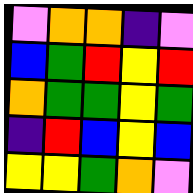[["violet", "orange", "orange", "indigo", "violet"], ["blue", "green", "red", "yellow", "red"], ["orange", "green", "green", "yellow", "green"], ["indigo", "red", "blue", "yellow", "blue"], ["yellow", "yellow", "green", "orange", "violet"]]